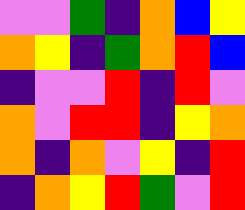[["violet", "violet", "green", "indigo", "orange", "blue", "yellow"], ["orange", "yellow", "indigo", "green", "orange", "red", "blue"], ["indigo", "violet", "violet", "red", "indigo", "red", "violet"], ["orange", "violet", "red", "red", "indigo", "yellow", "orange"], ["orange", "indigo", "orange", "violet", "yellow", "indigo", "red"], ["indigo", "orange", "yellow", "red", "green", "violet", "red"]]